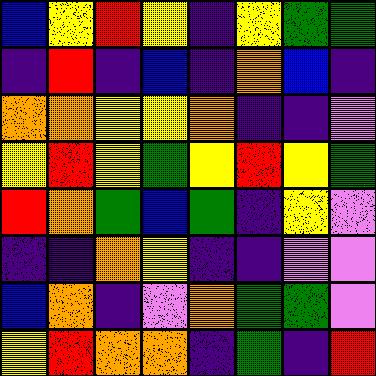[["blue", "yellow", "red", "yellow", "indigo", "yellow", "green", "green"], ["indigo", "red", "indigo", "blue", "indigo", "orange", "blue", "indigo"], ["orange", "orange", "yellow", "yellow", "orange", "indigo", "indigo", "violet"], ["yellow", "red", "yellow", "green", "yellow", "red", "yellow", "green"], ["red", "orange", "green", "blue", "green", "indigo", "yellow", "violet"], ["indigo", "indigo", "orange", "yellow", "indigo", "indigo", "violet", "violet"], ["blue", "orange", "indigo", "violet", "orange", "green", "green", "violet"], ["yellow", "red", "orange", "orange", "indigo", "green", "indigo", "red"]]